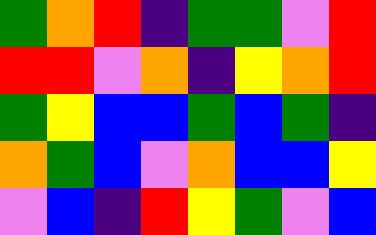[["green", "orange", "red", "indigo", "green", "green", "violet", "red"], ["red", "red", "violet", "orange", "indigo", "yellow", "orange", "red"], ["green", "yellow", "blue", "blue", "green", "blue", "green", "indigo"], ["orange", "green", "blue", "violet", "orange", "blue", "blue", "yellow"], ["violet", "blue", "indigo", "red", "yellow", "green", "violet", "blue"]]